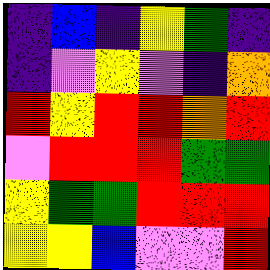[["indigo", "blue", "indigo", "yellow", "green", "indigo"], ["indigo", "violet", "yellow", "violet", "indigo", "orange"], ["red", "yellow", "red", "red", "orange", "red"], ["violet", "red", "red", "red", "green", "green"], ["yellow", "green", "green", "red", "red", "red"], ["yellow", "yellow", "blue", "violet", "violet", "red"]]